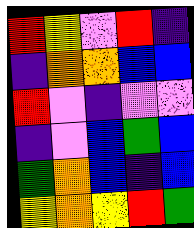[["red", "yellow", "violet", "red", "indigo"], ["indigo", "orange", "orange", "blue", "blue"], ["red", "violet", "indigo", "violet", "violet"], ["indigo", "violet", "blue", "green", "blue"], ["green", "orange", "blue", "indigo", "blue"], ["yellow", "orange", "yellow", "red", "green"]]